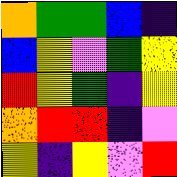[["orange", "green", "green", "blue", "indigo"], ["blue", "yellow", "violet", "green", "yellow"], ["red", "yellow", "green", "indigo", "yellow"], ["orange", "red", "red", "indigo", "violet"], ["yellow", "indigo", "yellow", "violet", "red"]]